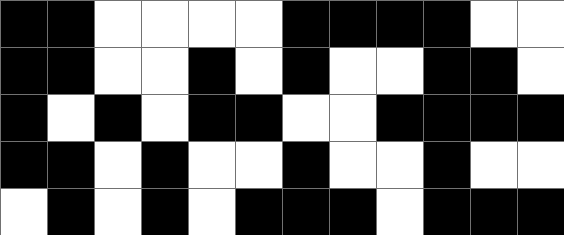[["black", "black", "white", "white", "white", "white", "black", "black", "black", "black", "white", "white"], ["black", "black", "white", "white", "black", "white", "black", "white", "white", "black", "black", "white"], ["black", "white", "black", "white", "black", "black", "white", "white", "black", "black", "black", "black"], ["black", "black", "white", "black", "white", "white", "black", "white", "white", "black", "white", "white"], ["white", "black", "white", "black", "white", "black", "black", "black", "white", "black", "black", "black"]]